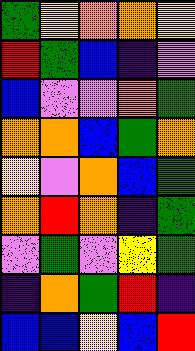[["green", "yellow", "orange", "orange", "yellow"], ["red", "green", "blue", "indigo", "violet"], ["blue", "violet", "violet", "orange", "green"], ["orange", "orange", "blue", "green", "orange"], ["yellow", "violet", "orange", "blue", "green"], ["orange", "red", "orange", "indigo", "green"], ["violet", "green", "violet", "yellow", "green"], ["indigo", "orange", "green", "red", "indigo"], ["blue", "blue", "yellow", "blue", "red"]]